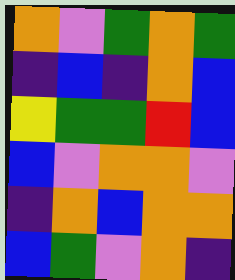[["orange", "violet", "green", "orange", "green"], ["indigo", "blue", "indigo", "orange", "blue"], ["yellow", "green", "green", "red", "blue"], ["blue", "violet", "orange", "orange", "violet"], ["indigo", "orange", "blue", "orange", "orange"], ["blue", "green", "violet", "orange", "indigo"]]